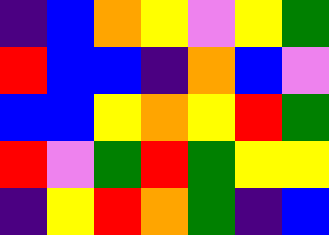[["indigo", "blue", "orange", "yellow", "violet", "yellow", "green"], ["red", "blue", "blue", "indigo", "orange", "blue", "violet"], ["blue", "blue", "yellow", "orange", "yellow", "red", "green"], ["red", "violet", "green", "red", "green", "yellow", "yellow"], ["indigo", "yellow", "red", "orange", "green", "indigo", "blue"]]